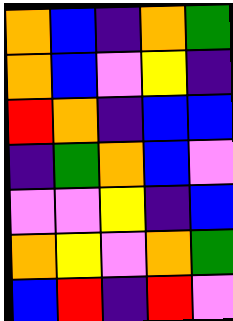[["orange", "blue", "indigo", "orange", "green"], ["orange", "blue", "violet", "yellow", "indigo"], ["red", "orange", "indigo", "blue", "blue"], ["indigo", "green", "orange", "blue", "violet"], ["violet", "violet", "yellow", "indigo", "blue"], ["orange", "yellow", "violet", "orange", "green"], ["blue", "red", "indigo", "red", "violet"]]